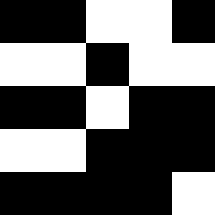[["black", "black", "white", "white", "black"], ["white", "white", "black", "white", "white"], ["black", "black", "white", "black", "black"], ["white", "white", "black", "black", "black"], ["black", "black", "black", "black", "white"]]